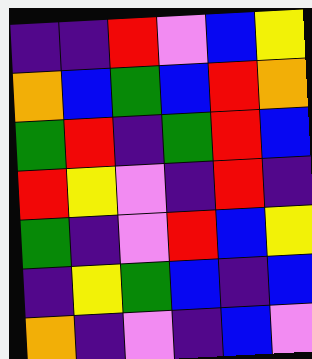[["indigo", "indigo", "red", "violet", "blue", "yellow"], ["orange", "blue", "green", "blue", "red", "orange"], ["green", "red", "indigo", "green", "red", "blue"], ["red", "yellow", "violet", "indigo", "red", "indigo"], ["green", "indigo", "violet", "red", "blue", "yellow"], ["indigo", "yellow", "green", "blue", "indigo", "blue"], ["orange", "indigo", "violet", "indigo", "blue", "violet"]]